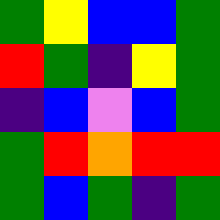[["green", "yellow", "blue", "blue", "green"], ["red", "green", "indigo", "yellow", "green"], ["indigo", "blue", "violet", "blue", "green"], ["green", "red", "orange", "red", "red"], ["green", "blue", "green", "indigo", "green"]]